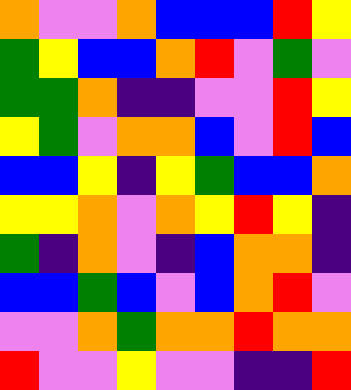[["orange", "violet", "violet", "orange", "blue", "blue", "blue", "red", "yellow"], ["green", "yellow", "blue", "blue", "orange", "red", "violet", "green", "violet"], ["green", "green", "orange", "indigo", "indigo", "violet", "violet", "red", "yellow"], ["yellow", "green", "violet", "orange", "orange", "blue", "violet", "red", "blue"], ["blue", "blue", "yellow", "indigo", "yellow", "green", "blue", "blue", "orange"], ["yellow", "yellow", "orange", "violet", "orange", "yellow", "red", "yellow", "indigo"], ["green", "indigo", "orange", "violet", "indigo", "blue", "orange", "orange", "indigo"], ["blue", "blue", "green", "blue", "violet", "blue", "orange", "red", "violet"], ["violet", "violet", "orange", "green", "orange", "orange", "red", "orange", "orange"], ["red", "violet", "violet", "yellow", "violet", "violet", "indigo", "indigo", "red"]]